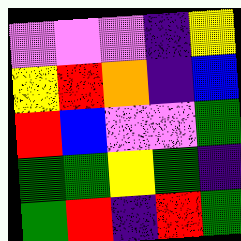[["violet", "violet", "violet", "indigo", "yellow"], ["yellow", "red", "orange", "indigo", "blue"], ["red", "blue", "violet", "violet", "green"], ["green", "green", "yellow", "green", "indigo"], ["green", "red", "indigo", "red", "green"]]